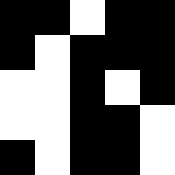[["black", "black", "white", "black", "black"], ["black", "white", "black", "black", "black"], ["white", "white", "black", "white", "black"], ["white", "white", "black", "black", "white"], ["black", "white", "black", "black", "white"]]